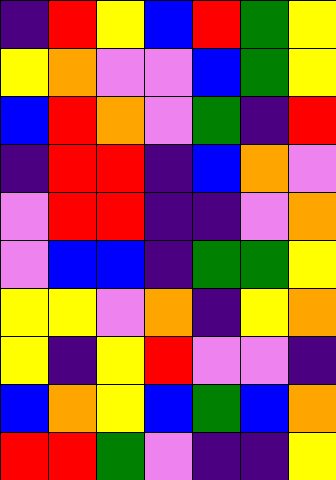[["indigo", "red", "yellow", "blue", "red", "green", "yellow"], ["yellow", "orange", "violet", "violet", "blue", "green", "yellow"], ["blue", "red", "orange", "violet", "green", "indigo", "red"], ["indigo", "red", "red", "indigo", "blue", "orange", "violet"], ["violet", "red", "red", "indigo", "indigo", "violet", "orange"], ["violet", "blue", "blue", "indigo", "green", "green", "yellow"], ["yellow", "yellow", "violet", "orange", "indigo", "yellow", "orange"], ["yellow", "indigo", "yellow", "red", "violet", "violet", "indigo"], ["blue", "orange", "yellow", "blue", "green", "blue", "orange"], ["red", "red", "green", "violet", "indigo", "indigo", "yellow"]]